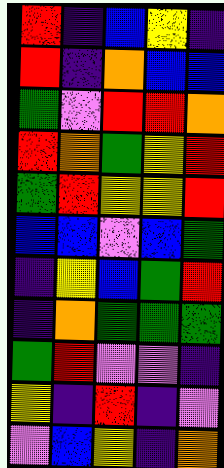[["red", "indigo", "blue", "yellow", "indigo"], ["red", "indigo", "orange", "blue", "blue"], ["green", "violet", "red", "red", "orange"], ["red", "orange", "green", "yellow", "red"], ["green", "red", "yellow", "yellow", "red"], ["blue", "blue", "violet", "blue", "green"], ["indigo", "yellow", "blue", "green", "red"], ["indigo", "orange", "green", "green", "green"], ["green", "red", "violet", "violet", "indigo"], ["yellow", "indigo", "red", "indigo", "violet"], ["violet", "blue", "yellow", "indigo", "orange"]]